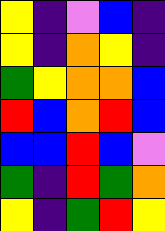[["yellow", "indigo", "violet", "blue", "indigo"], ["yellow", "indigo", "orange", "yellow", "indigo"], ["green", "yellow", "orange", "orange", "blue"], ["red", "blue", "orange", "red", "blue"], ["blue", "blue", "red", "blue", "violet"], ["green", "indigo", "red", "green", "orange"], ["yellow", "indigo", "green", "red", "yellow"]]